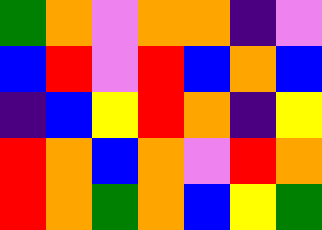[["green", "orange", "violet", "orange", "orange", "indigo", "violet"], ["blue", "red", "violet", "red", "blue", "orange", "blue"], ["indigo", "blue", "yellow", "red", "orange", "indigo", "yellow"], ["red", "orange", "blue", "orange", "violet", "red", "orange"], ["red", "orange", "green", "orange", "blue", "yellow", "green"]]